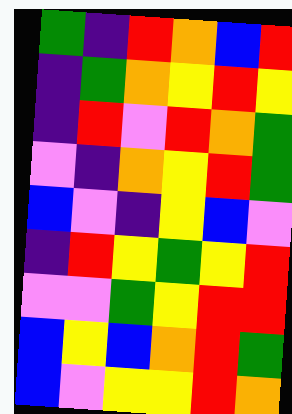[["green", "indigo", "red", "orange", "blue", "red"], ["indigo", "green", "orange", "yellow", "red", "yellow"], ["indigo", "red", "violet", "red", "orange", "green"], ["violet", "indigo", "orange", "yellow", "red", "green"], ["blue", "violet", "indigo", "yellow", "blue", "violet"], ["indigo", "red", "yellow", "green", "yellow", "red"], ["violet", "violet", "green", "yellow", "red", "red"], ["blue", "yellow", "blue", "orange", "red", "green"], ["blue", "violet", "yellow", "yellow", "red", "orange"]]